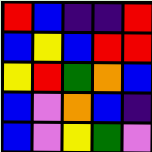[["red", "blue", "indigo", "indigo", "red"], ["blue", "yellow", "blue", "red", "red"], ["yellow", "red", "green", "orange", "blue"], ["blue", "violet", "orange", "blue", "indigo"], ["blue", "violet", "yellow", "green", "violet"]]